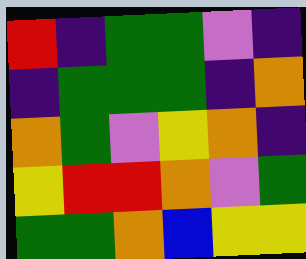[["red", "indigo", "green", "green", "violet", "indigo"], ["indigo", "green", "green", "green", "indigo", "orange"], ["orange", "green", "violet", "yellow", "orange", "indigo"], ["yellow", "red", "red", "orange", "violet", "green"], ["green", "green", "orange", "blue", "yellow", "yellow"]]